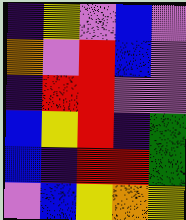[["indigo", "yellow", "violet", "blue", "violet"], ["orange", "violet", "red", "blue", "violet"], ["indigo", "red", "red", "violet", "violet"], ["blue", "yellow", "red", "indigo", "green"], ["blue", "indigo", "red", "red", "green"], ["violet", "blue", "yellow", "orange", "yellow"]]